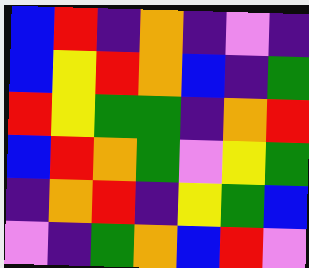[["blue", "red", "indigo", "orange", "indigo", "violet", "indigo"], ["blue", "yellow", "red", "orange", "blue", "indigo", "green"], ["red", "yellow", "green", "green", "indigo", "orange", "red"], ["blue", "red", "orange", "green", "violet", "yellow", "green"], ["indigo", "orange", "red", "indigo", "yellow", "green", "blue"], ["violet", "indigo", "green", "orange", "blue", "red", "violet"]]